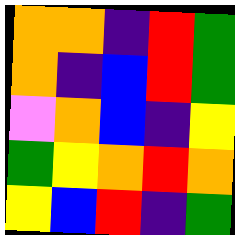[["orange", "orange", "indigo", "red", "green"], ["orange", "indigo", "blue", "red", "green"], ["violet", "orange", "blue", "indigo", "yellow"], ["green", "yellow", "orange", "red", "orange"], ["yellow", "blue", "red", "indigo", "green"]]